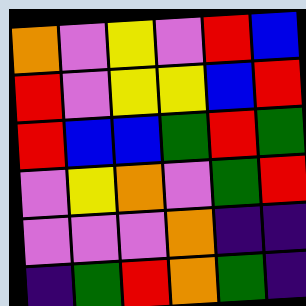[["orange", "violet", "yellow", "violet", "red", "blue"], ["red", "violet", "yellow", "yellow", "blue", "red"], ["red", "blue", "blue", "green", "red", "green"], ["violet", "yellow", "orange", "violet", "green", "red"], ["violet", "violet", "violet", "orange", "indigo", "indigo"], ["indigo", "green", "red", "orange", "green", "indigo"]]